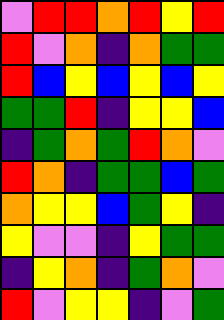[["violet", "red", "red", "orange", "red", "yellow", "red"], ["red", "violet", "orange", "indigo", "orange", "green", "green"], ["red", "blue", "yellow", "blue", "yellow", "blue", "yellow"], ["green", "green", "red", "indigo", "yellow", "yellow", "blue"], ["indigo", "green", "orange", "green", "red", "orange", "violet"], ["red", "orange", "indigo", "green", "green", "blue", "green"], ["orange", "yellow", "yellow", "blue", "green", "yellow", "indigo"], ["yellow", "violet", "violet", "indigo", "yellow", "green", "green"], ["indigo", "yellow", "orange", "indigo", "green", "orange", "violet"], ["red", "violet", "yellow", "yellow", "indigo", "violet", "green"]]